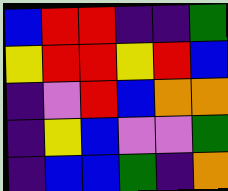[["blue", "red", "red", "indigo", "indigo", "green"], ["yellow", "red", "red", "yellow", "red", "blue"], ["indigo", "violet", "red", "blue", "orange", "orange"], ["indigo", "yellow", "blue", "violet", "violet", "green"], ["indigo", "blue", "blue", "green", "indigo", "orange"]]